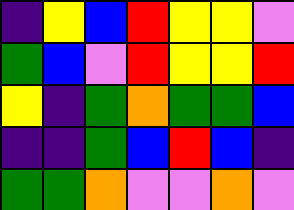[["indigo", "yellow", "blue", "red", "yellow", "yellow", "violet"], ["green", "blue", "violet", "red", "yellow", "yellow", "red"], ["yellow", "indigo", "green", "orange", "green", "green", "blue"], ["indigo", "indigo", "green", "blue", "red", "blue", "indigo"], ["green", "green", "orange", "violet", "violet", "orange", "violet"]]